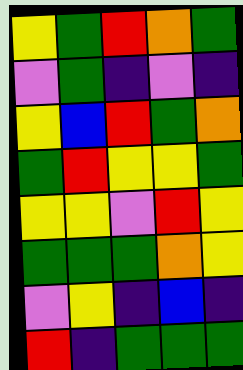[["yellow", "green", "red", "orange", "green"], ["violet", "green", "indigo", "violet", "indigo"], ["yellow", "blue", "red", "green", "orange"], ["green", "red", "yellow", "yellow", "green"], ["yellow", "yellow", "violet", "red", "yellow"], ["green", "green", "green", "orange", "yellow"], ["violet", "yellow", "indigo", "blue", "indigo"], ["red", "indigo", "green", "green", "green"]]